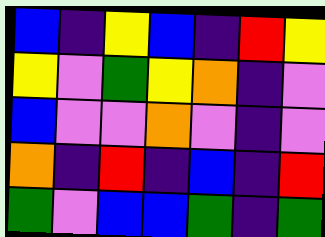[["blue", "indigo", "yellow", "blue", "indigo", "red", "yellow"], ["yellow", "violet", "green", "yellow", "orange", "indigo", "violet"], ["blue", "violet", "violet", "orange", "violet", "indigo", "violet"], ["orange", "indigo", "red", "indigo", "blue", "indigo", "red"], ["green", "violet", "blue", "blue", "green", "indigo", "green"]]